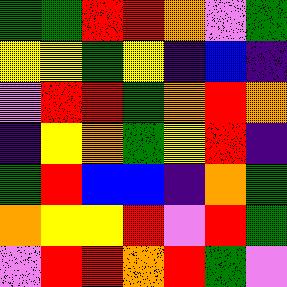[["green", "green", "red", "red", "orange", "violet", "green"], ["yellow", "yellow", "green", "yellow", "indigo", "blue", "indigo"], ["violet", "red", "red", "green", "orange", "red", "orange"], ["indigo", "yellow", "orange", "green", "yellow", "red", "indigo"], ["green", "red", "blue", "blue", "indigo", "orange", "green"], ["orange", "yellow", "yellow", "red", "violet", "red", "green"], ["violet", "red", "red", "orange", "red", "green", "violet"]]